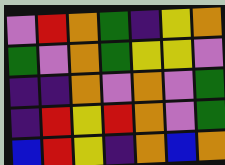[["violet", "red", "orange", "green", "indigo", "yellow", "orange"], ["green", "violet", "orange", "green", "yellow", "yellow", "violet"], ["indigo", "indigo", "orange", "violet", "orange", "violet", "green"], ["indigo", "red", "yellow", "red", "orange", "violet", "green"], ["blue", "red", "yellow", "indigo", "orange", "blue", "orange"]]